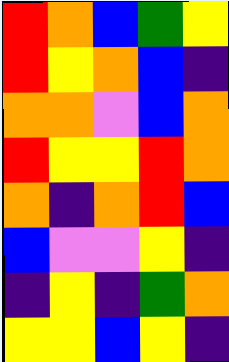[["red", "orange", "blue", "green", "yellow"], ["red", "yellow", "orange", "blue", "indigo"], ["orange", "orange", "violet", "blue", "orange"], ["red", "yellow", "yellow", "red", "orange"], ["orange", "indigo", "orange", "red", "blue"], ["blue", "violet", "violet", "yellow", "indigo"], ["indigo", "yellow", "indigo", "green", "orange"], ["yellow", "yellow", "blue", "yellow", "indigo"]]